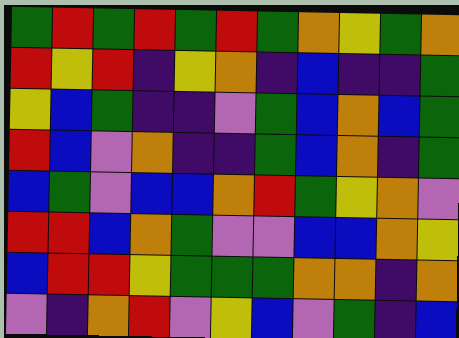[["green", "red", "green", "red", "green", "red", "green", "orange", "yellow", "green", "orange"], ["red", "yellow", "red", "indigo", "yellow", "orange", "indigo", "blue", "indigo", "indigo", "green"], ["yellow", "blue", "green", "indigo", "indigo", "violet", "green", "blue", "orange", "blue", "green"], ["red", "blue", "violet", "orange", "indigo", "indigo", "green", "blue", "orange", "indigo", "green"], ["blue", "green", "violet", "blue", "blue", "orange", "red", "green", "yellow", "orange", "violet"], ["red", "red", "blue", "orange", "green", "violet", "violet", "blue", "blue", "orange", "yellow"], ["blue", "red", "red", "yellow", "green", "green", "green", "orange", "orange", "indigo", "orange"], ["violet", "indigo", "orange", "red", "violet", "yellow", "blue", "violet", "green", "indigo", "blue"]]